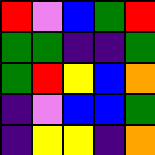[["red", "violet", "blue", "green", "red"], ["green", "green", "indigo", "indigo", "green"], ["green", "red", "yellow", "blue", "orange"], ["indigo", "violet", "blue", "blue", "green"], ["indigo", "yellow", "yellow", "indigo", "orange"]]